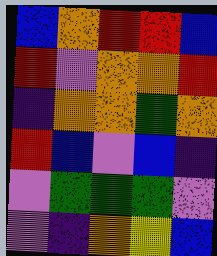[["blue", "orange", "red", "red", "blue"], ["red", "violet", "orange", "orange", "red"], ["indigo", "orange", "orange", "green", "orange"], ["red", "blue", "violet", "blue", "indigo"], ["violet", "green", "green", "green", "violet"], ["violet", "indigo", "orange", "yellow", "blue"]]